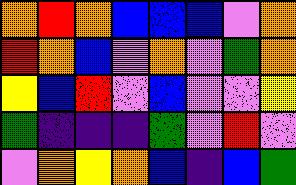[["orange", "red", "orange", "blue", "blue", "blue", "violet", "orange"], ["red", "orange", "blue", "violet", "orange", "violet", "green", "orange"], ["yellow", "blue", "red", "violet", "blue", "violet", "violet", "yellow"], ["green", "indigo", "indigo", "indigo", "green", "violet", "red", "violet"], ["violet", "orange", "yellow", "orange", "blue", "indigo", "blue", "green"]]